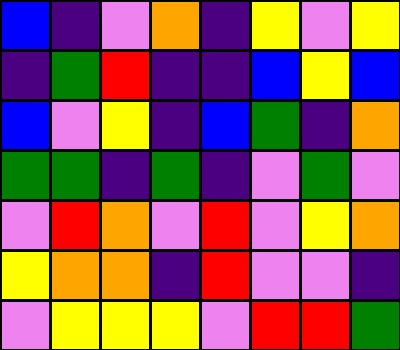[["blue", "indigo", "violet", "orange", "indigo", "yellow", "violet", "yellow"], ["indigo", "green", "red", "indigo", "indigo", "blue", "yellow", "blue"], ["blue", "violet", "yellow", "indigo", "blue", "green", "indigo", "orange"], ["green", "green", "indigo", "green", "indigo", "violet", "green", "violet"], ["violet", "red", "orange", "violet", "red", "violet", "yellow", "orange"], ["yellow", "orange", "orange", "indigo", "red", "violet", "violet", "indigo"], ["violet", "yellow", "yellow", "yellow", "violet", "red", "red", "green"]]